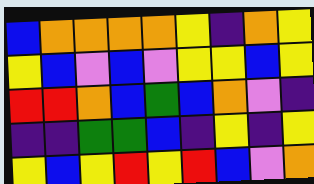[["blue", "orange", "orange", "orange", "orange", "yellow", "indigo", "orange", "yellow"], ["yellow", "blue", "violet", "blue", "violet", "yellow", "yellow", "blue", "yellow"], ["red", "red", "orange", "blue", "green", "blue", "orange", "violet", "indigo"], ["indigo", "indigo", "green", "green", "blue", "indigo", "yellow", "indigo", "yellow"], ["yellow", "blue", "yellow", "red", "yellow", "red", "blue", "violet", "orange"]]